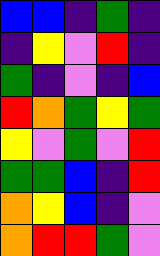[["blue", "blue", "indigo", "green", "indigo"], ["indigo", "yellow", "violet", "red", "indigo"], ["green", "indigo", "violet", "indigo", "blue"], ["red", "orange", "green", "yellow", "green"], ["yellow", "violet", "green", "violet", "red"], ["green", "green", "blue", "indigo", "red"], ["orange", "yellow", "blue", "indigo", "violet"], ["orange", "red", "red", "green", "violet"]]